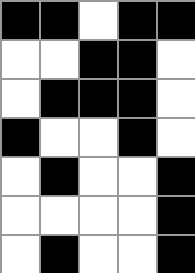[["black", "black", "white", "black", "black"], ["white", "white", "black", "black", "white"], ["white", "black", "black", "black", "white"], ["black", "white", "white", "black", "white"], ["white", "black", "white", "white", "black"], ["white", "white", "white", "white", "black"], ["white", "black", "white", "white", "black"]]